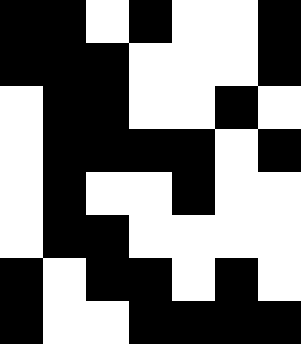[["black", "black", "white", "black", "white", "white", "black"], ["black", "black", "black", "white", "white", "white", "black"], ["white", "black", "black", "white", "white", "black", "white"], ["white", "black", "black", "black", "black", "white", "black"], ["white", "black", "white", "white", "black", "white", "white"], ["white", "black", "black", "white", "white", "white", "white"], ["black", "white", "black", "black", "white", "black", "white"], ["black", "white", "white", "black", "black", "black", "black"]]